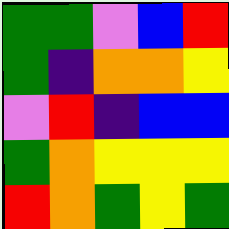[["green", "green", "violet", "blue", "red"], ["green", "indigo", "orange", "orange", "yellow"], ["violet", "red", "indigo", "blue", "blue"], ["green", "orange", "yellow", "yellow", "yellow"], ["red", "orange", "green", "yellow", "green"]]